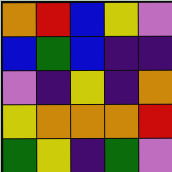[["orange", "red", "blue", "yellow", "violet"], ["blue", "green", "blue", "indigo", "indigo"], ["violet", "indigo", "yellow", "indigo", "orange"], ["yellow", "orange", "orange", "orange", "red"], ["green", "yellow", "indigo", "green", "violet"]]